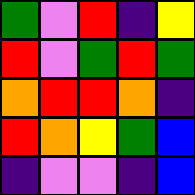[["green", "violet", "red", "indigo", "yellow"], ["red", "violet", "green", "red", "green"], ["orange", "red", "red", "orange", "indigo"], ["red", "orange", "yellow", "green", "blue"], ["indigo", "violet", "violet", "indigo", "blue"]]